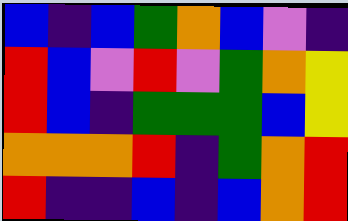[["blue", "indigo", "blue", "green", "orange", "blue", "violet", "indigo"], ["red", "blue", "violet", "red", "violet", "green", "orange", "yellow"], ["red", "blue", "indigo", "green", "green", "green", "blue", "yellow"], ["orange", "orange", "orange", "red", "indigo", "green", "orange", "red"], ["red", "indigo", "indigo", "blue", "indigo", "blue", "orange", "red"]]